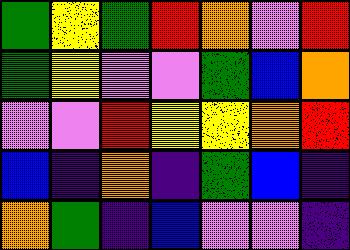[["green", "yellow", "green", "red", "orange", "violet", "red"], ["green", "yellow", "violet", "violet", "green", "blue", "orange"], ["violet", "violet", "red", "yellow", "yellow", "orange", "red"], ["blue", "indigo", "orange", "indigo", "green", "blue", "indigo"], ["orange", "green", "indigo", "blue", "violet", "violet", "indigo"]]